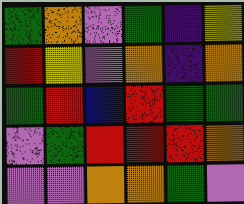[["green", "orange", "violet", "green", "indigo", "yellow"], ["red", "yellow", "violet", "orange", "indigo", "orange"], ["green", "red", "blue", "red", "green", "green"], ["violet", "green", "red", "red", "red", "orange"], ["violet", "violet", "orange", "orange", "green", "violet"]]